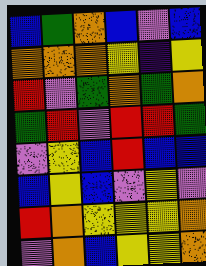[["blue", "green", "orange", "blue", "violet", "blue"], ["orange", "orange", "orange", "yellow", "indigo", "yellow"], ["red", "violet", "green", "orange", "green", "orange"], ["green", "red", "violet", "red", "red", "green"], ["violet", "yellow", "blue", "red", "blue", "blue"], ["blue", "yellow", "blue", "violet", "yellow", "violet"], ["red", "orange", "yellow", "yellow", "yellow", "orange"], ["violet", "orange", "blue", "yellow", "yellow", "orange"]]